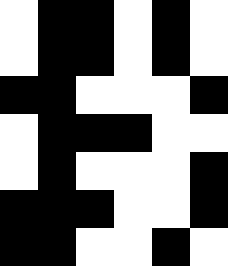[["white", "black", "black", "white", "black", "white"], ["white", "black", "black", "white", "black", "white"], ["black", "black", "white", "white", "white", "black"], ["white", "black", "black", "black", "white", "white"], ["white", "black", "white", "white", "white", "black"], ["black", "black", "black", "white", "white", "black"], ["black", "black", "white", "white", "black", "white"]]